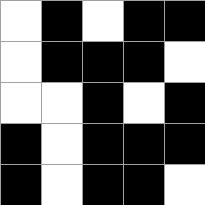[["white", "black", "white", "black", "black"], ["white", "black", "black", "black", "white"], ["white", "white", "black", "white", "black"], ["black", "white", "black", "black", "black"], ["black", "white", "black", "black", "white"]]